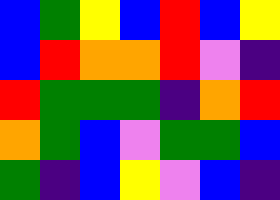[["blue", "green", "yellow", "blue", "red", "blue", "yellow"], ["blue", "red", "orange", "orange", "red", "violet", "indigo"], ["red", "green", "green", "green", "indigo", "orange", "red"], ["orange", "green", "blue", "violet", "green", "green", "blue"], ["green", "indigo", "blue", "yellow", "violet", "blue", "indigo"]]